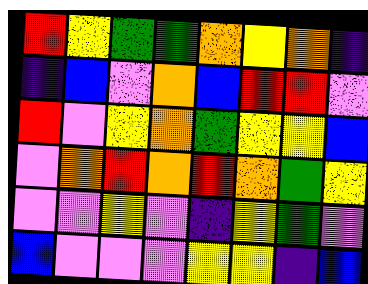[["red", "yellow", "green", "green", "orange", "yellow", "orange", "indigo"], ["indigo", "blue", "violet", "orange", "blue", "red", "red", "violet"], ["red", "violet", "yellow", "orange", "green", "yellow", "yellow", "blue"], ["violet", "orange", "red", "orange", "red", "orange", "green", "yellow"], ["violet", "violet", "yellow", "violet", "indigo", "yellow", "green", "violet"], ["blue", "violet", "violet", "violet", "yellow", "yellow", "indigo", "blue"]]